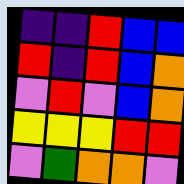[["indigo", "indigo", "red", "blue", "blue"], ["red", "indigo", "red", "blue", "orange"], ["violet", "red", "violet", "blue", "orange"], ["yellow", "yellow", "yellow", "red", "red"], ["violet", "green", "orange", "orange", "violet"]]